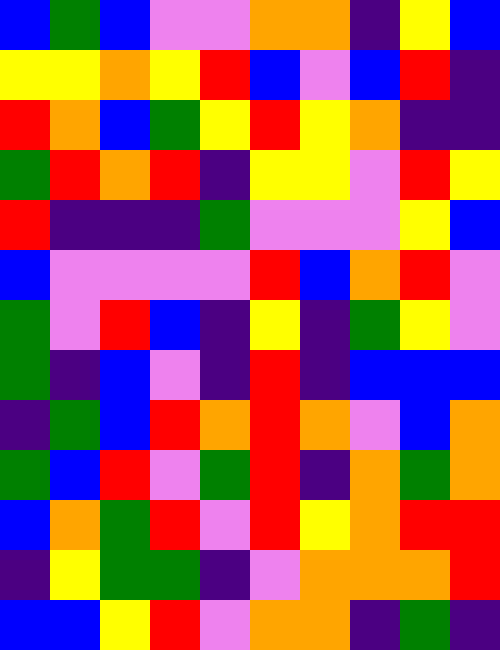[["blue", "green", "blue", "violet", "violet", "orange", "orange", "indigo", "yellow", "blue"], ["yellow", "yellow", "orange", "yellow", "red", "blue", "violet", "blue", "red", "indigo"], ["red", "orange", "blue", "green", "yellow", "red", "yellow", "orange", "indigo", "indigo"], ["green", "red", "orange", "red", "indigo", "yellow", "yellow", "violet", "red", "yellow"], ["red", "indigo", "indigo", "indigo", "green", "violet", "violet", "violet", "yellow", "blue"], ["blue", "violet", "violet", "violet", "violet", "red", "blue", "orange", "red", "violet"], ["green", "violet", "red", "blue", "indigo", "yellow", "indigo", "green", "yellow", "violet"], ["green", "indigo", "blue", "violet", "indigo", "red", "indigo", "blue", "blue", "blue"], ["indigo", "green", "blue", "red", "orange", "red", "orange", "violet", "blue", "orange"], ["green", "blue", "red", "violet", "green", "red", "indigo", "orange", "green", "orange"], ["blue", "orange", "green", "red", "violet", "red", "yellow", "orange", "red", "red"], ["indigo", "yellow", "green", "green", "indigo", "violet", "orange", "orange", "orange", "red"], ["blue", "blue", "yellow", "red", "violet", "orange", "orange", "indigo", "green", "indigo"]]